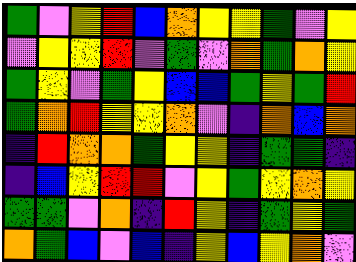[["green", "violet", "yellow", "red", "blue", "orange", "yellow", "yellow", "green", "violet", "yellow"], ["violet", "yellow", "yellow", "red", "violet", "green", "violet", "orange", "green", "orange", "yellow"], ["green", "yellow", "violet", "green", "yellow", "blue", "blue", "green", "yellow", "green", "red"], ["green", "orange", "red", "yellow", "yellow", "orange", "violet", "indigo", "orange", "blue", "orange"], ["indigo", "red", "orange", "orange", "green", "yellow", "yellow", "indigo", "green", "green", "indigo"], ["indigo", "blue", "yellow", "red", "red", "violet", "yellow", "green", "yellow", "orange", "yellow"], ["green", "green", "violet", "orange", "indigo", "red", "yellow", "indigo", "green", "yellow", "green"], ["orange", "green", "blue", "violet", "blue", "indigo", "yellow", "blue", "yellow", "orange", "violet"]]